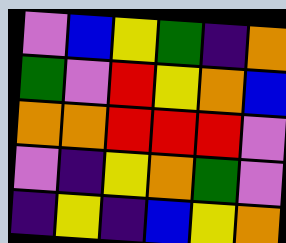[["violet", "blue", "yellow", "green", "indigo", "orange"], ["green", "violet", "red", "yellow", "orange", "blue"], ["orange", "orange", "red", "red", "red", "violet"], ["violet", "indigo", "yellow", "orange", "green", "violet"], ["indigo", "yellow", "indigo", "blue", "yellow", "orange"]]